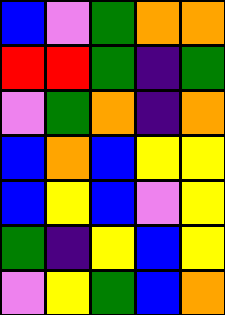[["blue", "violet", "green", "orange", "orange"], ["red", "red", "green", "indigo", "green"], ["violet", "green", "orange", "indigo", "orange"], ["blue", "orange", "blue", "yellow", "yellow"], ["blue", "yellow", "blue", "violet", "yellow"], ["green", "indigo", "yellow", "blue", "yellow"], ["violet", "yellow", "green", "blue", "orange"]]